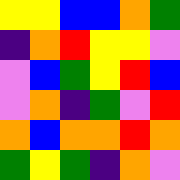[["yellow", "yellow", "blue", "blue", "orange", "green"], ["indigo", "orange", "red", "yellow", "yellow", "violet"], ["violet", "blue", "green", "yellow", "red", "blue"], ["violet", "orange", "indigo", "green", "violet", "red"], ["orange", "blue", "orange", "orange", "red", "orange"], ["green", "yellow", "green", "indigo", "orange", "violet"]]